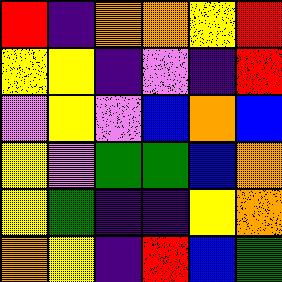[["red", "indigo", "orange", "orange", "yellow", "red"], ["yellow", "yellow", "indigo", "violet", "indigo", "red"], ["violet", "yellow", "violet", "blue", "orange", "blue"], ["yellow", "violet", "green", "green", "blue", "orange"], ["yellow", "green", "indigo", "indigo", "yellow", "orange"], ["orange", "yellow", "indigo", "red", "blue", "green"]]